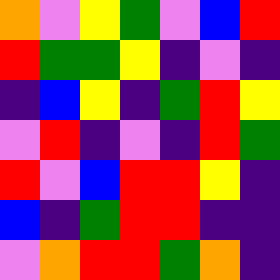[["orange", "violet", "yellow", "green", "violet", "blue", "red"], ["red", "green", "green", "yellow", "indigo", "violet", "indigo"], ["indigo", "blue", "yellow", "indigo", "green", "red", "yellow"], ["violet", "red", "indigo", "violet", "indigo", "red", "green"], ["red", "violet", "blue", "red", "red", "yellow", "indigo"], ["blue", "indigo", "green", "red", "red", "indigo", "indigo"], ["violet", "orange", "red", "red", "green", "orange", "indigo"]]